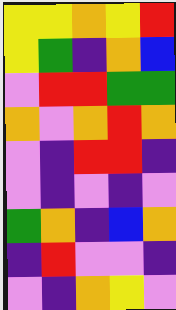[["yellow", "yellow", "orange", "yellow", "red"], ["yellow", "green", "indigo", "orange", "blue"], ["violet", "red", "red", "green", "green"], ["orange", "violet", "orange", "red", "orange"], ["violet", "indigo", "red", "red", "indigo"], ["violet", "indigo", "violet", "indigo", "violet"], ["green", "orange", "indigo", "blue", "orange"], ["indigo", "red", "violet", "violet", "indigo"], ["violet", "indigo", "orange", "yellow", "violet"]]